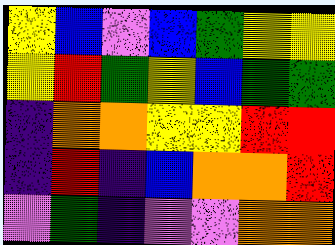[["yellow", "blue", "violet", "blue", "green", "yellow", "yellow"], ["yellow", "red", "green", "yellow", "blue", "green", "green"], ["indigo", "orange", "orange", "yellow", "yellow", "red", "red"], ["indigo", "red", "indigo", "blue", "orange", "orange", "red"], ["violet", "green", "indigo", "violet", "violet", "orange", "orange"]]